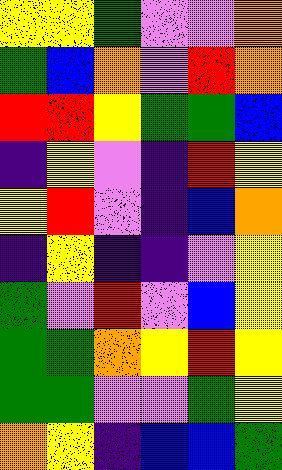[["yellow", "yellow", "green", "violet", "violet", "orange"], ["green", "blue", "orange", "violet", "red", "orange"], ["red", "red", "yellow", "green", "green", "blue"], ["indigo", "yellow", "violet", "indigo", "red", "yellow"], ["yellow", "red", "violet", "indigo", "blue", "orange"], ["indigo", "yellow", "indigo", "indigo", "violet", "yellow"], ["green", "violet", "red", "violet", "blue", "yellow"], ["green", "green", "orange", "yellow", "red", "yellow"], ["green", "green", "violet", "violet", "green", "yellow"], ["orange", "yellow", "indigo", "blue", "blue", "green"]]